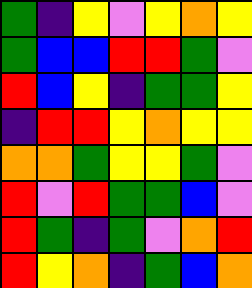[["green", "indigo", "yellow", "violet", "yellow", "orange", "yellow"], ["green", "blue", "blue", "red", "red", "green", "violet"], ["red", "blue", "yellow", "indigo", "green", "green", "yellow"], ["indigo", "red", "red", "yellow", "orange", "yellow", "yellow"], ["orange", "orange", "green", "yellow", "yellow", "green", "violet"], ["red", "violet", "red", "green", "green", "blue", "violet"], ["red", "green", "indigo", "green", "violet", "orange", "red"], ["red", "yellow", "orange", "indigo", "green", "blue", "orange"]]